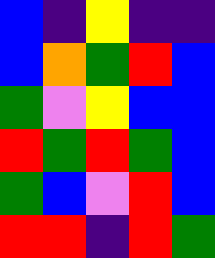[["blue", "indigo", "yellow", "indigo", "indigo"], ["blue", "orange", "green", "red", "blue"], ["green", "violet", "yellow", "blue", "blue"], ["red", "green", "red", "green", "blue"], ["green", "blue", "violet", "red", "blue"], ["red", "red", "indigo", "red", "green"]]